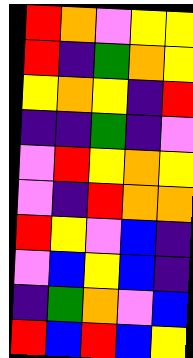[["red", "orange", "violet", "yellow", "yellow"], ["red", "indigo", "green", "orange", "yellow"], ["yellow", "orange", "yellow", "indigo", "red"], ["indigo", "indigo", "green", "indigo", "violet"], ["violet", "red", "yellow", "orange", "yellow"], ["violet", "indigo", "red", "orange", "orange"], ["red", "yellow", "violet", "blue", "indigo"], ["violet", "blue", "yellow", "blue", "indigo"], ["indigo", "green", "orange", "violet", "blue"], ["red", "blue", "red", "blue", "yellow"]]